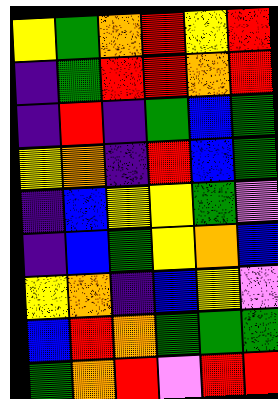[["yellow", "green", "orange", "red", "yellow", "red"], ["indigo", "green", "red", "red", "orange", "red"], ["indigo", "red", "indigo", "green", "blue", "green"], ["yellow", "orange", "indigo", "red", "blue", "green"], ["indigo", "blue", "yellow", "yellow", "green", "violet"], ["indigo", "blue", "green", "yellow", "orange", "blue"], ["yellow", "orange", "indigo", "blue", "yellow", "violet"], ["blue", "red", "orange", "green", "green", "green"], ["green", "orange", "red", "violet", "red", "red"]]